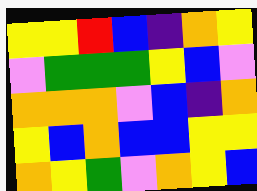[["yellow", "yellow", "red", "blue", "indigo", "orange", "yellow"], ["violet", "green", "green", "green", "yellow", "blue", "violet"], ["orange", "orange", "orange", "violet", "blue", "indigo", "orange"], ["yellow", "blue", "orange", "blue", "blue", "yellow", "yellow"], ["orange", "yellow", "green", "violet", "orange", "yellow", "blue"]]